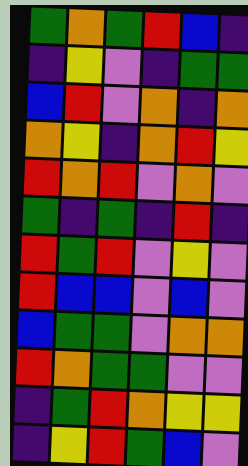[["green", "orange", "green", "red", "blue", "indigo"], ["indigo", "yellow", "violet", "indigo", "green", "green"], ["blue", "red", "violet", "orange", "indigo", "orange"], ["orange", "yellow", "indigo", "orange", "red", "yellow"], ["red", "orange", "red", "violet", "orange", "violet"], ["green", "indigo", "green", "indigo", "red", "indigo"], ["red", "green", "red", "violet", "yellow", "violet"], ["red", "blue", "blue", "violet", "blue", "violet"], ["blue", "green", "green", "violet", "orange", "orange"], ["red", "orange", "green", "green", "violet", "violet"], ["indigo", "green", "red", "orange", "yellow", "yellow"], ["indigo", "yellow", "red", "green", "blue", "violet"]]